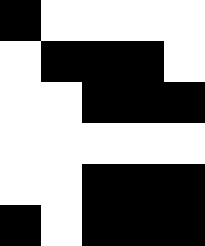[["black", "white", "white", "white", "white"], ["white", "black", "black", "black", "white"], ["white", "white", "black", "black", "black"], ["white", "white", "white", "white", "white"], ["white", "white", "black", "black", "black"], ["black", "white", "black", "black", "black"]]